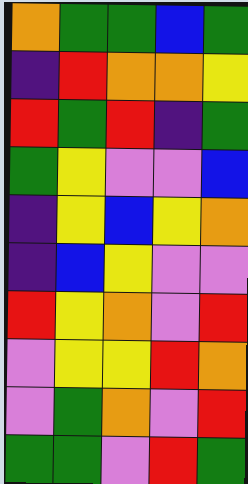[["orange", "green", "green", "blue", "green"], ["indigo", "red", "orange", "orange", "yellow"], ["red", "green", "red", "indigo", "green"], ["green", "yellow", "violet", "violet", "blue"], ["indigo", "yellow", "blue", "yellow", "orange"], ["indigo", "blue", "yellow", "violet", "violet"], ["red", "yellow", "orange", "violet", "red"], ["violet", "yellow", "yellow", "red", "orange"], ["violet", "green", "orange", "violet", "red"], ["green", "green", "violet", "red", "green"]]